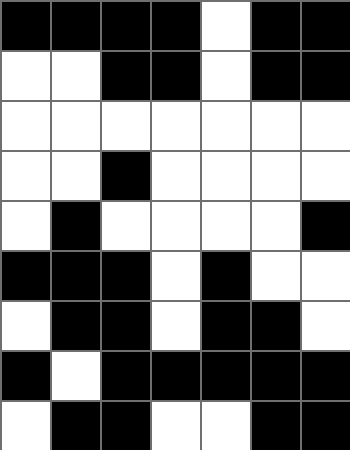[["black", "black", "black", "black", "white", "black", "black"], ["white", "white", "black", "black", "white", "black", "black"], ["white", "white", "white", "white", "white", "white", "white"], ["white", "white", "black", "white", "white", "white", "white"], ["white", "black", "white", "white", "white", "white", "black"], ["black", "black", "black", "white", "black", "white", "white"], ["white", "black", "black", "white", "black", "black", "white"], ["black", "white", "black", "black", "black", "black", "black"], ["white", "black", "black", "white", "white", "black", "black"]]